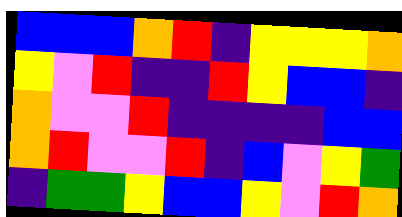[["blue", "blue", "blue", "orange", "red", "indigo", "yellow", "yellow", "yellow", "orange"], ["yellow", "violet", "red", "indigo", "indigo", "red", "yellow", "blue", "blue", "indigo"], ["orange", "violet", "violet", "red", "indigo", "indigo", "indigo", "indigo", "blue", "blue"], ["orange", "red", "violet", "violet", "red", "indigo", "blue", "violet", "yellow", "green"], ["indigo", "green", "green", "yellow", "blue", "blue", "yellow", "violet", "red", "orange"]]